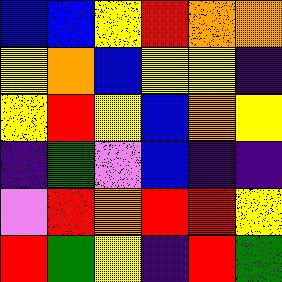[["blue", "blue", "yellow", "red", "orange", "orange"], ["yellow", "orange", "blue", "yellow", "yellow", "indigo"], ["yellow", "red", "yellow", "blue", "orange", "yellow"], ["indigo", "green", "violet", "blue", "indigo", "indigo"], ["violet", "red", "orange", "red", "red", "yellow"], ["red", "green", "yellow", "indigo", "red", "green"]]